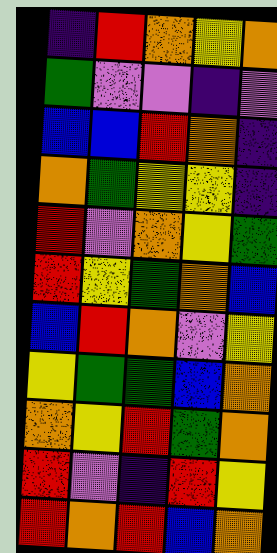[["indigo", "red", "orange", "yellow", "orange"], ["green", "violet", "violet", "indigo", "violet"], ["blue", "blue", "red", "orange", "indigo"], ["orange", "green", "yellow", "yellow", "indigo"], ["red", "violet", "orange", "yellow", "green"], ["red", "yellow", "green", "orange", "blue"], ["blue", "red", "orange", "violet", "yellow"], ["yellow", "green", "green", "blue", "orange"], ["orange", "yellow", "red", "green", "orange"], ["red", "violet", "indigo", "red", "yellow"], ["red", "orange", "red", "blue", "orange"]]